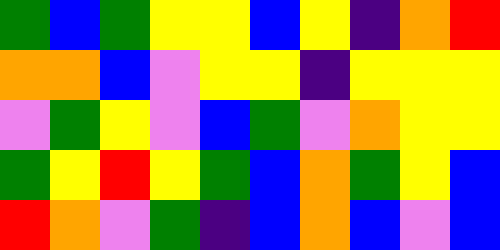[["green", "blue", "green", "yellow", "yellow", "blue", "yellow", "indigo", "orange", "red"], ["orange", "orange", "blue", "violet", "yellow", "yellow", "indigo", "yellow", "yellow", "yellow"], ["violet", "green", "yellow", "violet", "blue", "green", "violet", "orange", "yellow", "yellow"], ["green", "yellow", "red", "yellow", "green", "blue", "orange", "green", "yellow", "blue"], ["red", "orange", "violet", "green", "indigo", "blue", "orange", "blue", "violet", "blue"]]